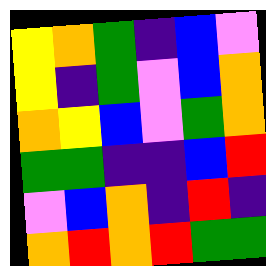[["yellow", "orange", "green", "indigo", "blue", "violet"], ["yellow", "indigo", "green", "violet", "blue", "orange"], ["orange", "yellow", "blue", "violet", "green", "orange"], ["green", "green", "indigo", "indigo", "blue", "red"], ["violet", "blue", "orange", "indigo", "red", "indigo"], ["orange", "red", "orange", "red", "green", "green"]]